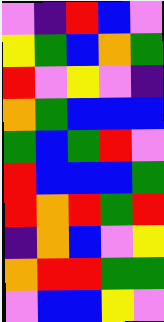[["violet", "indigo", "red", "blue", "violet"], ["yellow", "green", "blue", "orange", "green"], ["red", "violet", "yellow", "violet", "indigo"], ["orange", "green", "blue", "blue", "blue"], ["green", "blue", "green", "red", "violet"], ["red", "blue", "blue", "blue", "green"], ["red", "orange", "red", "green", "red"], ["indigo", "orange", "blue", "violet", "yellow"], ["orange", "red", "red", "green", "green"], ["violet", "blue", "blue", "yellow", "violet"]]